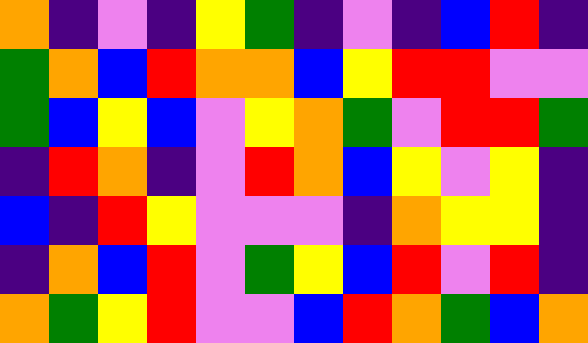[["orange", "indigo", "violet", "indigo", "yellow", "green", "indigo", "violet", "indigo", "blue", "red", "indigo"], ["green", "orange", "blue", "red", "orange", "orange", "blue", "yellow", "red", "red", "violet", "violet"], ["green", "blue", "yellow", "blue", "violet", "yellow", "orange", "green", "violet", "red", "red", "green"], ["indigo", "red", "orange", "indigo", "violet", "red", "orange", "blue", "yellow", "violet", "yellow", "indigo"], ["blue", "indigo", "red", "yellow", "violet", "violet", "violet", "indigo", "orange", "yellow", "yellow", "indigo"], ["indigo", "orange", "blue", "red", "violet", "green", "yellow", "blue", "red", "violet", "red", "indigo"], ["orange", "green", "yellow", "red", "violet", "violet", "blue", "red", "orange", "green", "blue", "orange"]]